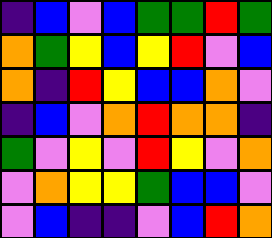[["indigo", "blue", "violet", "blue", "green", "green", "red", "green"], ["orange", "green", "yellow", "blue", "yellow", "red", "violet", "blue"], ["orange", "indigo", "red", "yellow", "blue", "blue", "orange", "violet"], ["indigo", "blue", "violet", "orange", "red", "orange", "orange", "indigo"], ["green", "violet", "yellow", "violet", "red", "yellow", "violet", "orange"], ["violet", "orange", "yellow", "yellow", "green", "blue", "blue", "violet"], ["violet", "blue", "indigo", "indigo", "violet", "blue", "red", "orange"]]